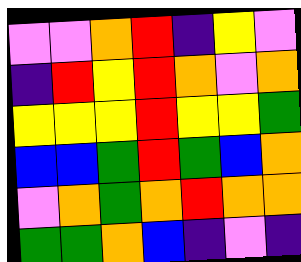[["violet", "violet", "orange", "red", "indigo", "yellow", "violet"], ["indigo", "red", "yellow", "red", "orange", "violet", "orange"], ["yellow", "yellow", "yellow", "red", "yellow", "yellow", "green"], ["blue", "blue", "green", "red", "green", "blue", "orange"], ["violet", "orange", "green", "orange", "red", "orange", "orange"], ["green", "green", "orange", "blue", "indigo", "violet", "indigo"]]